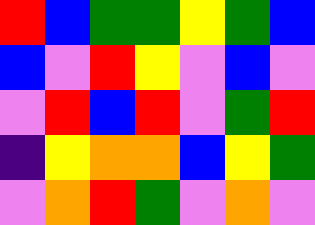[["red", "blue", "green", "green", "yellow", "green", "blue"], ["blue", "violet", "red", "yellow", "violet", "blue", "violet"], ["violet", "red", "blue", "red", "violet", "green", "red"], ["indigo", "yellow", "orange", "orange", "blue", "yellow", "green"], ["violet", "orange", "red", "green", "violet", "orange", "violet"]]